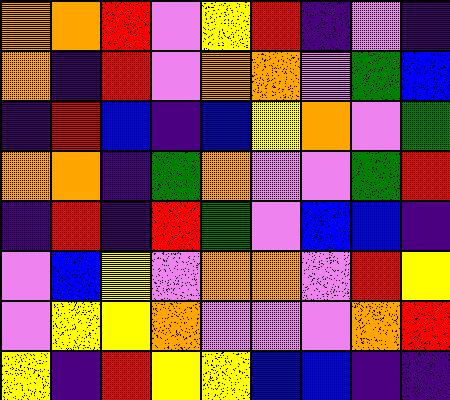[["orange", "orange", "red", "violet", "yellow", "red", "indigo", "violet", "indigo"], ["orange", "indigo", "red", "violet", "orange", "orange", "violet", "green", "blue"], ["indigo", "red", "blue", "indigo", "blue", "yellow", "orange", "violet", "green"], ["orange", "orange", "indigo", "green", "orange", "violet", "violet", "green", "red"], ["indigo", "red", "indigo", "red", "green", "violet", "blue", "blue", "indigo"], ["violet", "blue", "yellow", "violet", "orange", "orange", "violet", "red", "yellow"], ["violet", "yellow", "yellow", "orange", "violet", "violet", "violet", "orange", "red"], ["yellow", "indigo", "red", "yellow", "yellow", "blue", "blue", "indigo", "indigo"]]